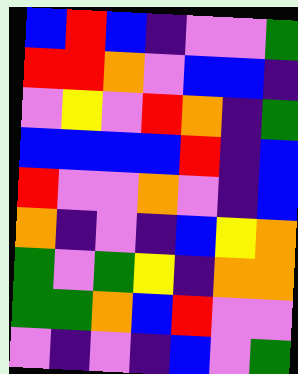[["blue", "red", "blue", "indigo", "violet", "violet", "green"], ["red", "red", "orange", "violet", "blue", "blue", "indigo"], ["violet", "yellow", "violet", "red", "orange", "indigo", "green"], ["blue", "blue", "blue", "blue", "red", "indigo", "blue"], ["red", "violet", "violet", "orange", "violet", "indigo", "blue"], ["orange", "indigo", "violet", "indigo", "blue", "yellow", "orange"], ["green", "violet", "green", "yellow", "indigo", "orange", "orange"], ["green", "green", "orange", "blue", "red", "violet", "violet"], ["violet", "indigo", "violet", "indigo", "blue", "violet", "green"]]